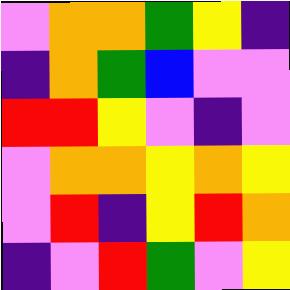[["violet", "orange", "orange", "green", "yellow", "indigo"], ["indigo", "orange", "green", "blue", "violet", "violet"], ["red", "red", "yellow", "violet", "indigo", "violet"], ["violet", "orange", "orange", "yellow", "orange", "yellow"], ["violet", "red", "indigo", "yellow", "red", "orange"], ["indigo", "violet", "red", "green", "violet", "yellow"]]